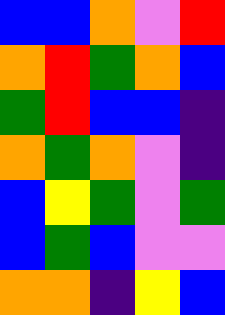[["blue", "blue", "orange", "violet", "red"], ["orange", "red", "green", "orange", "blue"], ["green", "red", "blue", "blue", "indigo"], ["orange", "green", "orange", "violet", "indigo"], ["blue", "yellow", "green", "violet", "green"], ["blue", "green", "blue", "violet", "violet"], ["orange", "orange", "indigo", "yellow", "blue"]]